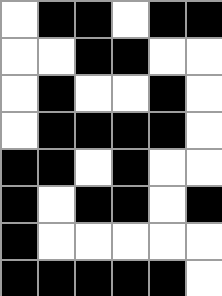[["white", "black", "black", "white", "black", "black"], ["white", "white", "black", "black", "white", "white"], ["white", "black", "white", "white", "black", "white"], ["white", "black", "black", "black", "black", "white"], ["black", "black", "white", "black", "white", "white"], ["black", "white", "black", "black", "white", "black"], ["black", "white", "white", "white", "white", "white"], ["black", "black", "black", "black", "black", "white"]]